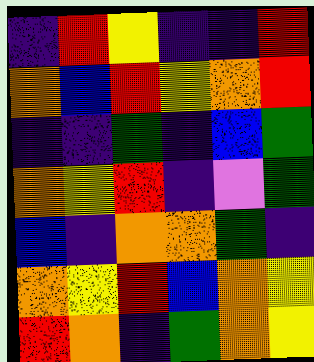[["indigo", "red", "yellow", "indigo", "indigo", "red"], ["orange", "blue", "red", "yellow", "orange", "red"], ["indigo", "indigo", "green", "indigo", "blue", "green"], ["orange", "yellow", "red", "indigo", "violet", "green"], ["blue", "indigo", "orange", "orange", "green", "indigo"], ["orange", "yellow", "red", "blue", "orange", "yellow"], ["red", "orange", "indigo", "green", "orange", "yellow"]]